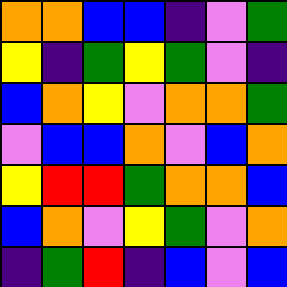[["orange", "orange", "blue", "blue", "indigo", "violet", "green"], ["yellow", "indigo", "green", "yellow", "green", "violet", "indigo"], ["blue", "orange", "yellow", "violet", "orange", "orange", "green"], ["violet", "blue", "blue", "orange", "violet", "blue", "orange"], ["yellow", "red", "red", "green", "orange", "orange", "blue"], ["blue", "orange", "violet", "yellow", "green", "violet", "orange"], ["indigo", "green", "red", "indigo", "blue", "violet", "blue"]]